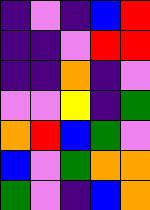[["indigo", "violet", "indigo", "blue", "red"], ["indigo", "indigo", "violet", "red", "red"], ["indigo", "indigo", "orange", "indigo", "violet"], ["violet", "violet", "yellow", "indigo", "green"], ["orange", "red", "blue", "green", "violet"], ["blue", "violet", "green", "orange", "orange"], ["green", "violet", "indigo", "blue", "orange"]]